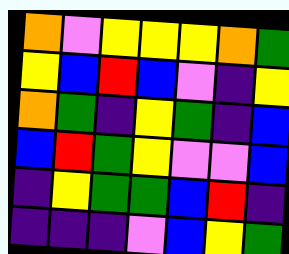[["orange", "violet", "yellow", "yellow", "yellow", "orange", "green"], ["yellow", "blue", "red", "blue", "violet", "indigo", "yellow"], ["orange", "green", "indigo", "yellow", "green", "indigo", "blue"], ["blue", "red", "green", "yellow", "violet", "violet", "blue"], ["indigo", "yellow", "green", "green", "blue", "red", "indigo"], ["indigo", "indigo", "indigo", "violet", "blue", "yellow", "green"]]